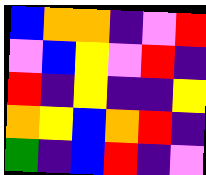[["blue", "orange", "orange", "indigo", "violet", "red"], ["violet", "blue", "yellow", "violet", "red", "indigo"], ["red", "indigo", "yellow", "indigo", "indigo", "yellow"], ["orange", "yellow", "blue", "orange", "red", "indigo"], ["green", "indigo", "blue", "red", "indigo", "violet"]]